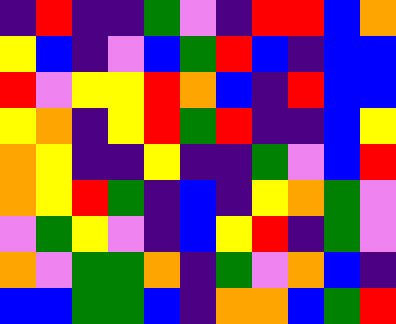[["indigo", "red", "indigo", "indigo", "green", "violet", "indigo", "red", "red", "blue", "orange"], ["yellow", "blue", "indigo", "violet", "blue", "green", "red", "blue", "indigo", "blue", "blue"], ["red", "violet", "yellow", "yellow", "red", "orange", "blue", "indigo", "red", "blue", "blue"], ["yellow", "orange", "indigo", "yellow", "red", "green", "red", "indigo", "indigo", "blue", "yellow"], ["orange", "yellow", "indigo", "indigo", "yellow", "indigo", "indigo", "green", "violet", "blue", "red"], ["orange", "yellow", "red", "green", "indigo", "blue", "indigo", "yellow", "orange", "green", "violet"], ["violet", "green", "yellow", "violet", "indigo", "blue", "yellow", "red", "indigo", "green", "violet"], ["orange", "violet", "green", "green", "orange", "indigo", "green", "violet", "orange", "blue", "indigo"], ["blue", "blue", "green", "green", "blue", "indigo", "orange", "orange", "blue", "green", "red"]]